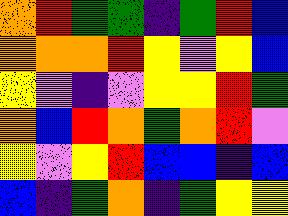[["orange", "red", "green", "green", "indigo", "green", "red", "blue"], ["orange", "orange", "orange", "red", "yellow", "violet", "yellow", "blue"], ["yellow", "violet", "indigo", "violet", "yellow", "yellow", "red", "green"], ["orange", "blue", "red", "orange", "green", "orange", "red", "violet"], ["yellow", "violet", "yellow", "red", "blue", "blue", "indigo", "blue"], ["blue", "indigo", "green", "orange", "indigo", "green", "yellow", "yellow"]]